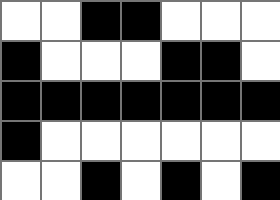[["white", "white", "black", "black", "white", "white", "white"], ["black", "white", "white", "white", "black", "black", "white"], ["black", "black", "black", "black", "black", "black", "black"], ["black", "white", "white", "white", "white", "white", "white"], ["white", "white", "black", "white", "black", "white", "black"]]